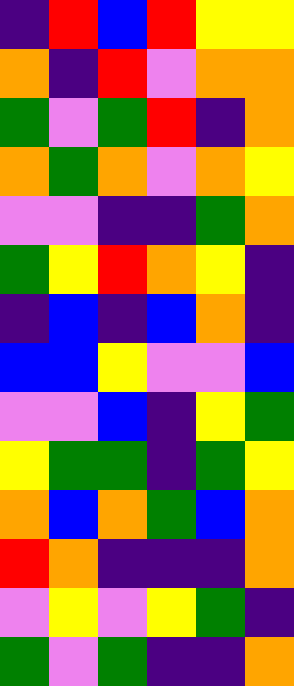[["indigo", "red", "blue", "red", "yellow", "yellow"], ["orange", "indigo", "red", "violet", "orange", "orange"], ["green", "violet", "green", "red", "indigo", "orange"], ["orange", "green", "orange", "violet", "orange", "yellow"], ["violet", "violet", "indigo", "indigo", "green", "orange"], ["green", "yellow", "red", "orange", "yellow", "indigo"], ["indigo", "blue", "indigo", "blue", "orange", "indigo"], ["blue", "blue", "yellow", "violet", "violet", "blue"], ["violet", "violet", "blue", "indigo", "yellow", "green"], ["yellow", "green", "green", "indigo", "green", "yellow"], ["orange", "blue", "orange", "green", "blue", "orange"], ["red", "orange", "indigo", "indigo", "indigo", "orange"], ["violet", "yellow", "violet", "yellow", "green", "indigo"], ["green", "violet", "green", "indigo", "indigo", "orange"]]